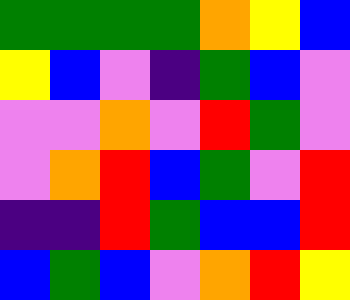[["green", "green", "green", "green", "orange", "yellow", "blue"], ["yellow", "blue", "violet", "indigo", "green", "blue", "violet"], ["violet", "violet", "orange", "violet", "red", "green", "violet"], ["violet", "orange", "red", "blue", "green", "violet", "red"], ["indigo", "indigo", "red", "green", "blue", "blue", "red"], ["blue", "green", "blue", "violet", "orange", "red", "yellow"]]